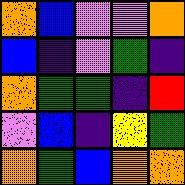[["orange", "blue", "violet", "violet", "orange"], ["blue", "indigo", "violet", "green", "indigo"], ["orange", "green", "green", "indigo", "red"], ["violet", "blue", "indigo", "yellow", "green"], ["orange", "green", "blue", "orange", "orange"]]